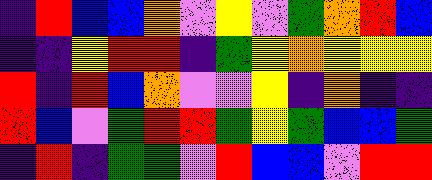[["indigo", "red", "blue", "blue", "orange", "violet", "yellow", "violet", "green", "orange", "red", "blue"], ["indigo", "indigo", "yellow", "red", "red", "indigo", "green", "yellow", "orange", "yellow", "yellow", "yellow"], ["red", "indigo", "red", "blue", "orange", "violet", "violet", "yellow", "indigo", "orange", "indigo", "indigo"], ["red", "blue", "violet", "green", "red", "red", "green", "yellow", "green", "blue", "blue", "green"], ["indigo", "red", "indigo", "green", "green", "violet", "red", "blue", "blue", "violet", "red", "red"]]